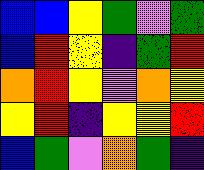[["blue", "blue", "yellow", "green", "violet", "green"], ["blue", "red", "yellow", "indigo", "green", "red"], ["orange", "red", "yellow", "violet", "orange", "yellow"], ["yellow", "red", "indigo", "yellow", "yellow", "red"], ["blue", "green", "violet", "orange", "green", "indigo"]]